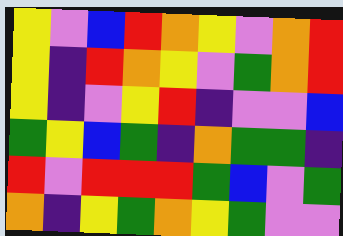[["yellow", "violet", "blue", "red", "orange", "yellow", "violet", "orange", "red"], ["yellow", "indigo", "red", "orange", "yellow", "violet", "green", "orange", "red"], ["yellow", "indigo", "violet", "yellow", "red", "indigo", "violet", "violet", "blue"], ["green", "yellow", "blue", "green", "indigo", "orange", "green", "green", "indigo"], ["red", "violet", "red", "red", "red", "green", "blue", "violet", "green"], ["orange", "indigo", "yellow", "green", "orange", "yellow", "green", "violet", "violet"]]